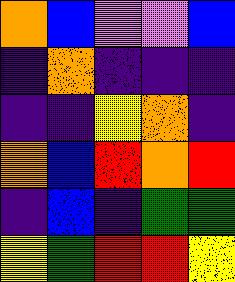[["orange", "blue", "violet", "violet", "blue"], ["indigo", "orange", "indigo", "indigo", "indigo"], ["indigo", "indigo", "yellow", "orange", "indigo"], ["orange", "blue", "red", "orange", "red"], ["indigo", "blue", "indigo", "green", "green"], ["yellow", "green", "red", "red", "yellow"]]